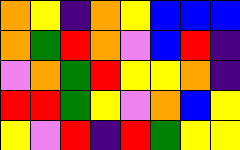[["orange", "yellow", "indigo", "orange", "yellow", "blue", "blue", "blue"], ["orange", "green", "red", "orange", "violet", "blue", "red", "indigo"], ["violet", "orange", "green", "red", "yellow", "yellow", "orange", "indigo"], ["red", "red", "green", "yellow", "violet", "orange", "blue", "yellow"], ["yellow", "violet", "red", "indigo", "red", "green", "yellow", "yellow"]]